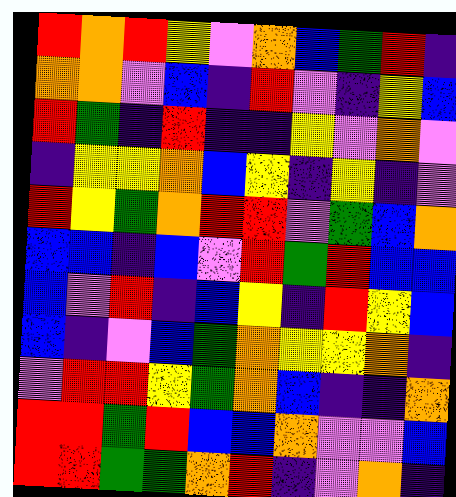[["red", "orange", "red", "yellow", "violet", "orange", "blue", "green", "red", "indigo"], ["orange", "orange", "violet", "blue", "indigo", "red", "violet", "indigo", "yellow", "blue"], ["red", "green", "indigo", "red", "indigo", "indigo", "yellow", "violet", "orange", "violet"], ["indigo", "yellow", "yellow", "orange", "blue", "yellow", "indigo", "yellow", "indigo", "violet"], ["red", "yellow", "green", "orange", "red", "red", "violet", "green", "blue", "orange"], ["blue", "blue", "indigo", "blue", "violet", "red", "green", "red", "blue", "blue"], ["blue", "violet", "red", "indigo", "blue", "yellow", "indigo", "red", "yellow", "blue"], ["blue", "indigo", "violet", "blue", "green", "orange", "yellow", "yellow", "orange", "indigo"], ["violet", "red", "red", "yellow", "green", "orange", "blue", "indigo", "indigo", "orange"], ["red", "red", "green", "red", "blue", "blue", "orange", "violet", "violet", "blue"], ["red", "red", "green", "green", "orange", "red", "indigo", "violet", "orange", "indigo"]]